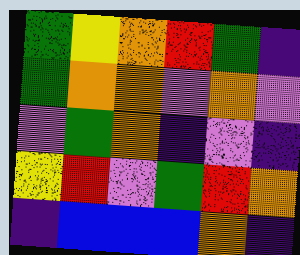[["green", "yellow", "orange", "red", "green", "indigo"], ["green", "orange", "orange", "violet", "orange", "violet"], ["violet", "green", "orange", "indigo", "violet", "indigo"], ["yellow", "red", "violet", "green", "red", "orange"], ["indigo", "blue", "blue", "blue", "orange", "indigo"]]